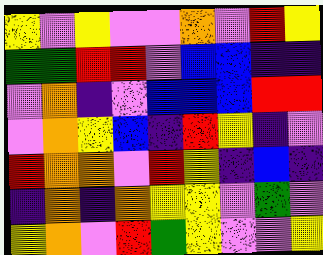[["yellow", "violet", "yellow", "violet", "violet", "orange", "violet", "red", "yellow"], ["green", "green", "red", "red", "violet", "blue", "blue", "indigo", "indigo"], ["violet", "orange", "indigo", "violet", "blue", "blue", "blue", "red", "red"], ["violet", "orange", "yellow", "blue", "indigo", "red", "yellow", "indigo", "violet"], ["red", "orange", "orange", "violet", "red", "yellow", "indigo", "blue", "indigo"], ["indigo", "orange", "indigo", "orange", "yellow", "yellow", "violet", "green", "violet"], ["yellow", "orange", "violet", "red", "green", "yellow", "violet", "violet", "yellow"]]